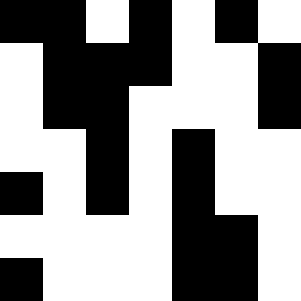[["black", "black", "white", "black", "white", "black", "white"], ["white", "black", "black", "black", "white", "white", "black"], ["white", "black", "black", "white", "white", "white", "black"], ["white", "white", "black", "white", "black", "white", "white"], ["black", "white", "black", "white", "black", "white", "white"], ["white", "white", "white", "white", "black", "black", "white"], ["black", "white", "white", "white", "black", "black", "white"]]